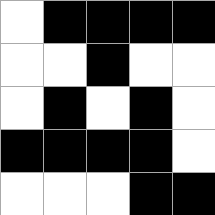[["white", "black", "black", "black", "black"], ["white", "white", "black", "white", "white"], ["white", "black", "white", "black", "white"], ["black", "black", "black", "black", "white"], ["white", "white", "white", "black", "black"]]